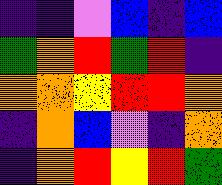[["indigo", "indigo", "violet", "blue", "indigo", "blue"], ["green", "orange", "red", "green", "red", "indigo"], ["orange", "orange", "yellow", "red", "red", "orange"], ["indigo", "orange", "blue", "violet", "indigo", "orange"], ["indigo", "orange", "red", "yellow", "red", "green"]]